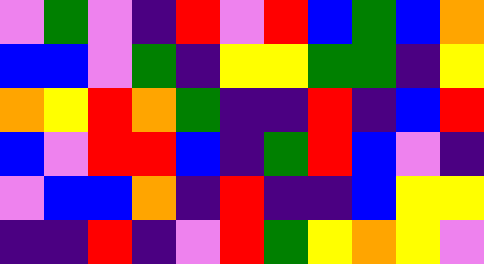[["violet", "green", "violet", "indigo", "red", "violet", "red", "blue", "green", "blue", "orange"], ["blue", "blue", "violet", "green", "indigo", "yellow", "yellow", "green", "green", "indigo", "yellow"], ["orange", "yellow", "red", "orange", "green", "indigo", "indigo", "red", "indigo", "blue", "red"], ["blue", "violet", "red", "red", "blue", "indigo", "green", "red", "blue", "violet", "indigo"], ["violet", "blue", "blue", "orange", "indigo", "red", "indigo", "indigo", "blue", "yellow", "yellow"], ["indigo", "indigo", "red", "indigo", "violet", "red", "green", "yellow", "orange", "yellow", "violet"]]